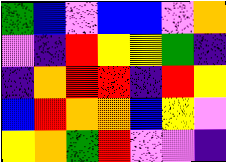[["green", "blue", "violet", "blue", "blue", "violet", "orange"], ["violet", "indigo", "red", "yellow", "yellow", "green", "indigo"], ["indigo", "orange", "red", "red", "indigo", "red", "yellow"], ["blue", "red", "orange", "orange", "blue", "yellow", "violet"], ["yellow", "orange", "green", "red", "violet", "violet", "indigo"]]